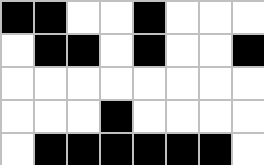[["black", "black", "white", "white", "black", "white", "white", "white"], ["white", "black", "black", "white", "black", "white", "white", "black"], ["white", "white", "white", "white", "white", "white", "white", "white"], ["white", "white", "white", "black", "white", "white", "white", "white"], ["white", "black", "black", "black", "black", "black", "black", "white"]]